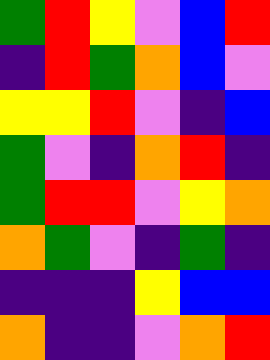[["green", "red", "yellow", "violet", "blue", "red"], ["indigo", "red", "green", "orange", "blue", "violet"], ["yellow", "yellow", "red", "violet", "indigo", "blue"], ["green", "violet", "indigo", "orange", "red", "indigo"], ["green", "red", "red", "violet", "yellow", "orange"], ["orange", "green", "violet", "indigo", "green", "indigo"], ["indigo", "indigo", "indigo", "yellow", "blue", "blue"], ["orange", "indigo", "indigo", "violet", "orange", "red"]]